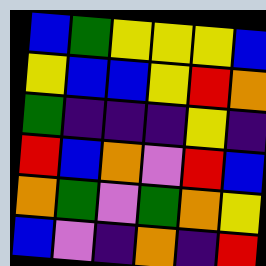[["blue", "green", "yellow", "yellow", "yellow", "blue"], ["yellow", "blue", "blue", "yellow", "red", "orange"], ["green", "indigo", "indigo", "indigo", "yellow", "indigo"], ["red", "blue", "orange", "violet", "red", "blue"], ["orange", "green", "violet", "green", "orange", "yellow"], ["blue", "violet", "indigo", "orange", "indigo", "red"]]